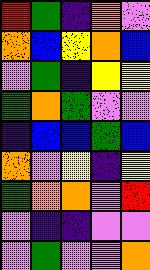[["red", "green", "indigo", "orange", "violet"], ["orange", "blue", "yellow", "orange", "blue"], ["violet", "green", "indigo", "yellow", "yellow"], ["green", "orange", "green", "violet", "violet"], ["indigo", "blue", "blue", "green", "blue"], ["orange", "violet", "yellow", "indigo", "yellow"], ["green", "orange", "orange", "violet", "red"], ["violet", "indigo", "indigo", "violet", "violet"], ["violet", "green", "violet", "violet", "orange"]]